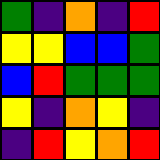[["green", "indigo", "orange", "indigo", "red"], ["yellow", "yellow", "blue", "blue", "green"], ["blue", "red", "green", "green", "green"], ["yellow", "indigo", "orange", "yellow", "indigo"], ["indigo", "red", "yellow", "orange", "red"]]